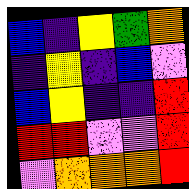[["blue", "indigo", "yellow", "green", "orange"], ["indigo", "yellow", "indigo", "blue", "violet"], ["blue", "yellow", "indigo", "indigo", "red"], ["red", "red", "violet", "violet", "red"], ["violet", "orange", "orange", "orange", "red"]]